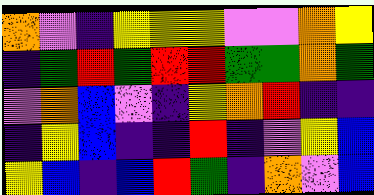[["orange", "violet", "indigo", "yellow", "yellow", "yellow", "violet", "violet", "orange", "yellow"], ["indigo", "green", "red", "green", "red", "red", "green", "green", "orange", "green"], ["violet", "orange", "blue", "violet", "indigo", "yellow", "orange", "red", "indigo", "indigo"], ["indigo", "yellow", "blue", "indigo", "indigo", "red", "indigo", "violet", "yellow", "blue"], ["yellow", "blue", "indigo", "blue", "red", "green", "indigo", "orange", "violet", "blue"]]